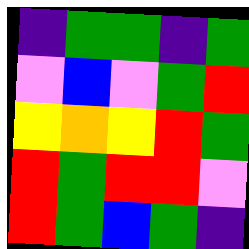[["indigo", "green", "green", "indigo", "green"], ["violet", "blue", "violet", "green", "red"], ["yellow", "orange", "yellow", "red", "green"], ["red", "green", "red", "red", "violet"], ["red", "green", "blue", "green", "indigo"]]